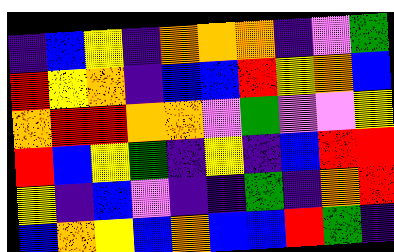[["indigo", "blue", "yellow", "indigo", "orange", "orange", "orange", "indigo", "violet", "green"], ["red", "yellow", "orange", "indigo", "blue", "blue", "red", "yellow", "orange", "blue"], ["orange", "red", "red", "orange", "orange", "violet", "green", "violet", "violet", "yellow"], ["red", "blue", "yellow", "green", "indigo", "yellow", "indigo", "blue", "red", "red"], ["yellow", "indigo", "blue", "violet", "indigo", "indigo", "green", "indigo", "orange", "red"], ["blue", "orange", "yellow", "blue", "orange", "blue", "blue", "red", "green", "indigo"]]